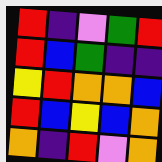[["red", "indigo", "violet", "green", "red"], ["red", "blue", "green", "indigo", "indigo"], ["yellow", "red", "orange", "orange", "blue"], ["red", "blue", "yellow", "blue", "orange"], ["orange", "indigo", "red", "violet", "orange"]]